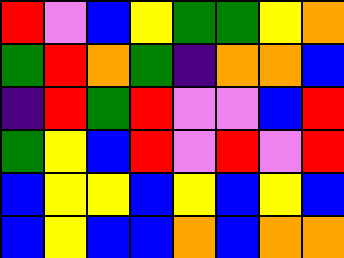[["red", "violet", "blue", "yellow", "green", "green", "yellow", "orange"], ["green", "red", "orange", "green", "indigo", "orange", "orange", "blue"], ["indigo", "red", "green", "red", "violet", "violet", "blue", "red"], ["green", "yellow", "blue", "red", "violet", "red", "violet", "red"], ["blue", "yellow", "yellow", "blue", "yellow", "blue", "yellow", "blue"], ["blue", "yellow", "blue", "blue", "orange", "blue", "orange", "orange"]]